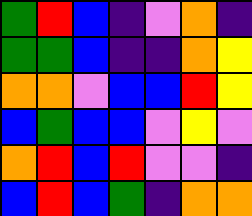[["green", "red", "blue", "indigo", "violet", "orange", "indigo"], ["green", "green", "blue", "indigo", "indigo", "orange", "yellow"], ["orange", "orange", "violet", "blue", "blue", "red", "yellow"], ["blue", "green", "blue", "blue", "violet", "yellow", "violet"], ["orange", "red", "blue", "red", "violet", "violet", "indigo"], ["blue", "red", "blue", "green", "indigo", "orange", "orange"]]